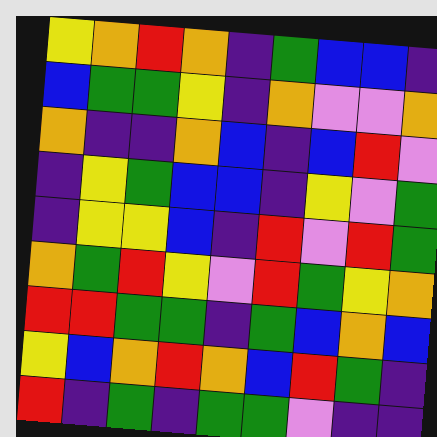[["yellow", "orange", "red", "orange", "indigo", "green", "blue", "blue", "indigo"], ["blue", "green", "green", "yellow", "indigo", "orange", "violet", "violet", "orange"], ["orange", "indigo", "indigo", "orange", "blue", "indigo", "blue", "red", "violet"], ["indigo", "yellow", "green", "blue", "blue", "indigo", "yellow", "violet", "green"], ["indigo", "yellow", "yellow", "blue", "indigo", "red", "violet", "red", "green"], ["orange", "green", "red", "yellow", "violet", "red", "green", "yellow", "orange"], ["red", "red", "green", "green", "indigo", "green", "blue", "orange", "blue"], ["yellow", "blue", "orange", "red", "orange", "blue", "red", "green", "indigo"], ["red", "indigo", "green", "indigo", "green", "green", "violet", "indigo", "indigo"]]